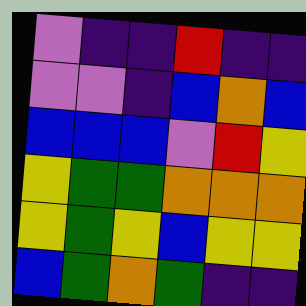[["violet", "indigo", "indigo", "red", "indigo", "indigo"], ["violet", "violet", "indigo", "blue", "orange", "blue"], ["blue", "blue", "blue", "violet", "red", "yellow"], ["yellow", "green", "green", "orange", "orange", "orange"], ["yellow", "green", "yellow", "blue", "yellow", "yellow"], ["blue", "green", "orange", "green", "indigo", "indigo"]]